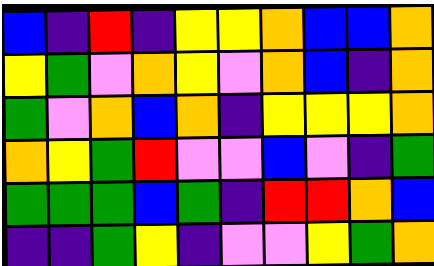[["blue", "indigo", "red", "indigo", "yellow", "yellow", "orange", "blue", "blue", "orange"], ["yellow", "green", "violet", "orange", "yellow", "violet", "orange", "blue", "indigo", "orange"], ["green", "violet", "orange", "blue", "orange", "indigo", "yellow", "yellow", "yellow", "orange"], ["orange", "yellow", "green", "red", "violet", "violet", "blue", "violet", "indigo", "green"], ["green", "green", "green", "blue", "green", "indigo", "red", "red", "orange", "blue"], ["indigo", "indigo", "green", "yellow", "indigo", "violet", "violet", "yellow", "green", "orange"]]